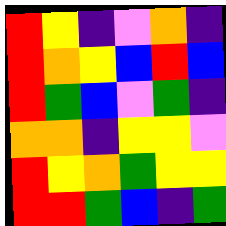[["red", "yellow", "indigo", "violet", "orange", "indigo"], ["red", "orange", "yellow", "blue", "red", "blue"], ["red", "green", "blue", "violet", "green", "indigo"], ["orange", "orange", "indigo", "yellow", "yellow", "violet"], ["red", "yellow", "orange", "green", "yellow", "yellow"], ["red", "red", "green", "blue", "indigo", "green"]]